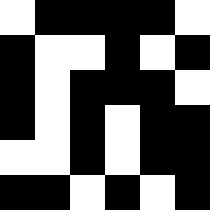[["white", "black", "black", "black", "black", "white"], ["black", "white", "white", "black", "white", "black"], ["black", "white", "black", "black", "black", "white"], ["black", "white", "black", "white", "black", "black"], ["white", "white", "black", "white", "black", "black"], ["black", "black", "white", "black", "white", "black"]]